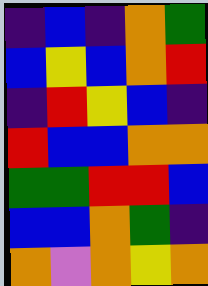[["indigo", "blue", "indigo", "orange", "green"], ["blue", "yellow", "blue", "orange", "red"], ["indigo", "red", "yellow", "blue", "indigo"], ["red", "blue", "blue", "orange", "orange"], ["green", "green", "red", "red", "blue"], ["blue", "blue", "orange", "green", "indigo"], ["orange", "violet", "orange", "yellow", "orange"]]